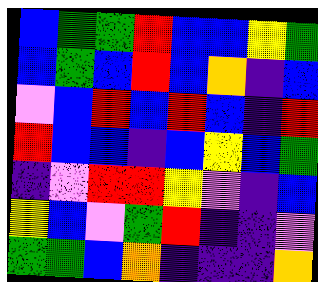[["blue", "green", "green", "red", "blue", "blue", "yellow", "green"], ["blue", "green", "blue", "red", "blue", "orange", "indigo", "blue"], ["violet", "blue", "red", "blue", "red", "blue", "indigo", "red"], ["red", "blue", "blue", "indigo", "blue", "yellow", "blue", "green"], ["indigo", "violet", "red", "red", "yellow", "violet", "indigo", "blue"], ["yellow", "blue", "violet", "green", "red", "indigo", "indigo", "violet"], ["green", "green", "blue", "orange", "indigo", "indigo", "indigo", "orange"]]